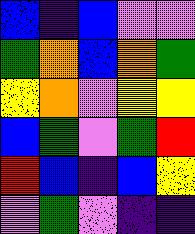[["blue", "indigo", "blue", "violet", "violet"], ["green", "orange", "blue", "orange", "green"], ["yellow", "orange", "violet", "yellow", "yellow"], ["blue", "green", "violet", "green", "red"], ["red", "blue", "indigo", "blue", "yellow"], ["violet", "green", "violet", "indigo", "indigo"]]